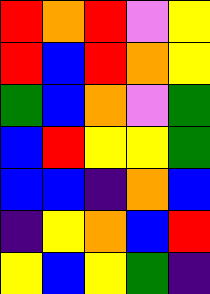[["red", "orange", "red", "violet", "yellow"], ["red", "blue", "red", "orange", "yellow"], ["green", "blue", "orange", "violet", "green"], ["blue", "red", "yellow", "yellow", "green"], ["blue", "blue", "indigo", "orange", "blue"], ["indigo", "yellow", "orange", "blue", "red"], ["yellow", "blue", "yellow", "green", "indigo"]]